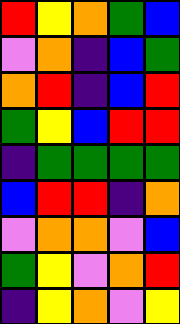[["red", "yellow", "orange", "green", "blue"], ["violet", "orange", "indigo", "blue", "green"], ["orange", "red", "indigo", "blue", "red"], ["green", "yellow", "blue", "red", "red"], ["indigo", "green", "green", "green", "green"], ["blue", "red", "red", "indigo", "orange"], ["violet", "orange", "orange", "violet", "blue"], ["green", "yellow", "violet", "orange", "red"], ["indigo", "yellow", "orange", "violet", "yellow"]]